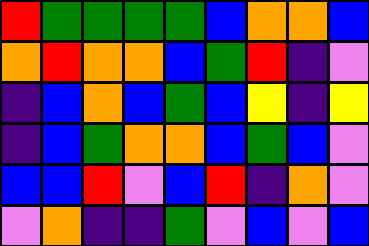[["red", "green", "green", "green", "green", "blue", "orange", "orange", "blue"], ["orange", "red", "orange", "orange", "blue", "green", "red", "indigo", "violet"], ["indigo", "blue", "orange", "blue", "green", "blue", "yellow", "indigo", "yellow"], ["indigo", "blue", "green", "orange", "orange", "blue", "green", "blue", "violet"], ["blue", "blue", "red", "violet", "blue", "red", "indigo", "orange", "violet"], ["violet", "orange", "indigo", "indigo", "green", "violet", "blue", "violet", "blue"]]